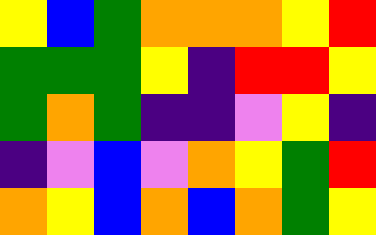[["yellow", "blue", "green", "orange", "orange", "orange", "yellow", "red"], ["green", "green", "green", "yellow", "indigo", "red", "red", "yellow"], ["green", "orange", "green", "indigo", "indigo", "violet", "yellow", "indigo"], ["indigo", "violet", "blue", "violet", "orange", "yellow", "green", "red"], ["orange", "yellow", "blue", "orange", "blue", "orange", "green", "yellow"]]